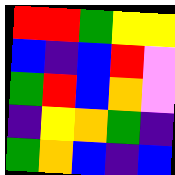[["red", "red", "green", "yellow", "yellow"], ["blue", "indigo", "blue", "red", "violet"], ["green", "red", "blue", "orange", "violet"], ["indigo", "yellow", "orange", "green", "indigo"], ["green", "orange", "blue", "indigo", "blue"]]